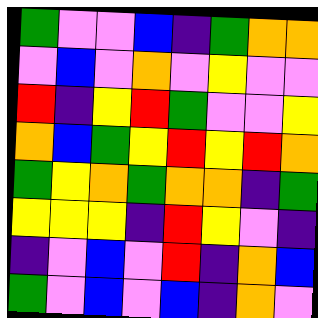[["green", "violet", "violet", "blue", "indigo", "green", "orange", "orange"], ["violet", "blue", "violet", "orange", "violet", "yellow", "violet", "violet"], ["red", "indigo", "yellow", "red", "green", "violet", "violet", "yellow"], ["orange", "blue", "green", "yellow", "red", "yellow", "red", "orange"], ["green", "yellow", "orange", "green", "orange", "orange", "indigo", "green"], ["yellow", "yellow", "yellow", "indigo", "red", "yellow", "violet", "indigo"], ["indigo", "violet", "blue", "violet", "red", "indigo", "orange", "blue"], ["green", "violet", "blue", "violet", "blue", "indigo", "orange", "violet"]]